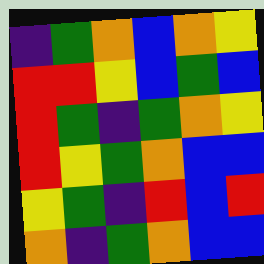[["indigo", "green", "orange", "blue", "orange", "yellow"], ["red", "red", "yellow", "blue", "green", "blue"], ["red", "green", "indigo", "green", "orange", "yellow"], ["red", "yellow", "green", "orange", "blue", "blue"], ["yellow", "green", "indigo", "red", "blue", "red"], ["orange", "indigo", "green", "orange", "blue", "blue"]]